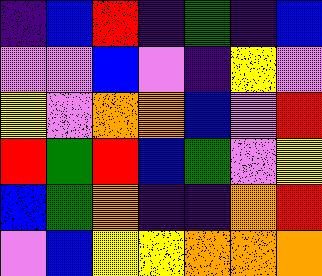[["indigo", "blue", "red", "indigo", "green", "indigo", "blue"], ["violet", "violet", "blue", "violet", "indigo", "yellow", "violet"], ["yellow", "violet", "orange", "orange", "blue", "violet", "red"], ["red", "green", "red", "blue", "green", "violet", "yellow"], ["blue", "green", "orange", "indigo", "indigo", "orange", "red"], ["violet", "blue", "yellow", "yellow", "orange", "orange", "orange"]]